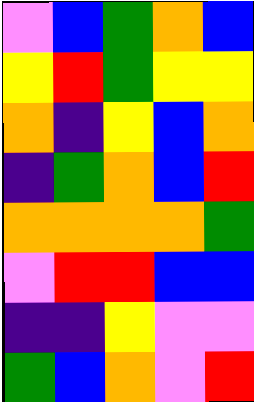[["violet", "blue", "green", "orange", "blue"], ["yellow", "red", "green", "yellow", "yellow"], ["orange", "indigo", "yellow", "blue", "orange"], ["indigo", "green", "orange", "blue", "red"], ["orange", "orange", "orange", "orange", "green"], ["violet", "red", "red", "blue", "blue"], ["indigo", "indigo", "yellow", "violet", "violet"], ["green", "blue", "orange", "violet", "red"]]